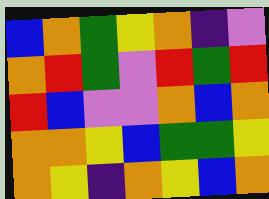[["blue", "orange", "green", "yellow", "orange", "indigo", "violet"], ["orange", "red", "green", "violet", "red", "green", "red"], ["red", "blue", "violet", "violet", "orange", "blue", "orange"], ["orange", "orange", "yellow", "blue", "green", "green", "yellow"], ["orange", "yellow", "indigo", "orange", "yellow", "blue", "orange"]]